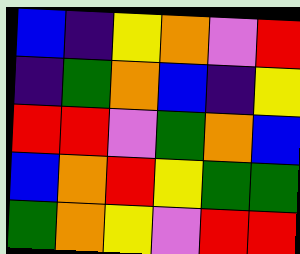[["blue", "indigo", "yellow", "orange", "violet", "red"], ["indigo", "green", "orange", "blue", "indigo", "yellow"], ["red", "red", "violet", "green", "orange", "blue"], ["blue", "orange", "red", "yellow", "green", "green"], ["green", "orange", "yellow", "violet", "red", "red"]]